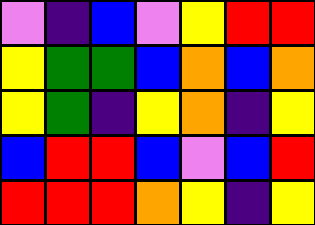[["violet", "indigo", "blue", "violet", "yellow", "red", "red"], ["yellow", "green", "green", "blue", "orange", "blue", "orange"], ["yellow", "green", "indigo", "yellow", "orange", "indigo", "yellow"], ["blue", "red", "red", "blue", "violet", "blue", "red"], ["red", "red", "red", "orange", "yellow", "indigo", "yellow"]]